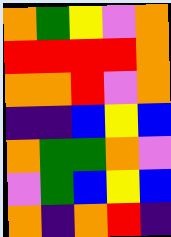[["orange", "green", "yellow", "violet", "orange"], ["red", "red", "red", "red", "orange"], ["orange", "orange", "red", "violet", "orange"], ["indigo", "indigo", "blue", "yellow", "blue"], ["orange", "green", "green", "orange", "violet"], ["violet", "green", "blue", "yellow", "blue"], ["orange", "indigo", "orange", "red", "indigo"]]